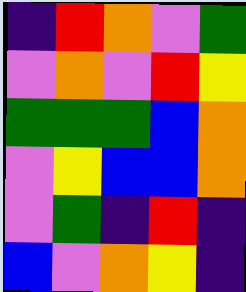[["indigo", "red", "orange", "violet", "green"], ["violet", "orange", "violet", "red", "yellow"], ["green", "green", "green", "blue", "orange"], ["violet", "yellow", "blue", "blue", "orange"], ["violet", "green", "indigo", "red", "indigo"], ["blue", "violet", "orange", "yellow", "indigo"]]